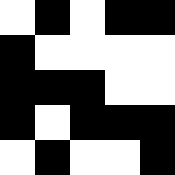[["white", "black", "white", "black", "black"], ["black", "white", "white", "white", "white"], ["black", "black", "black", "white", "white"], ["black", "white", "black", "black", "black"], ["white", "black", "white", "white", "black"]]